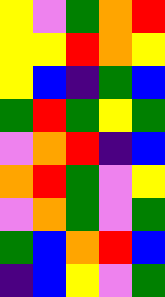[["yellow", "violet", "green", "orange", "red"], ["yellow", "yellow", "red", "orange", "yellow"], ["yellow", "blue", "indigo", "green", "blue"], ["green", "red", "green", "yellow", "green"], ["violet", "orange", "red", "indigo", "blue"], ["orange", "red", "green", "violet", "yellow"], ["violet", "orange", "green", "violet", "green"], ["green", "blue", "orange", "red", "blue"], ["indigo", "blue", "yellow", "violet", "green"]]